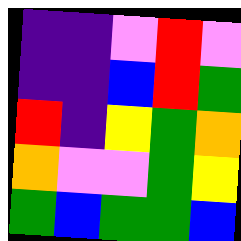[["indigo", "indigo", "violet", "red", "violet"], ["indigo", "indigo", "blue", "red", "green"], ["red", "indigo", "yellow", "green", "orange"], ["orange", "violet", "violet", "green", "yellow"], ["green", "blue", "green", "green", "blue"]]